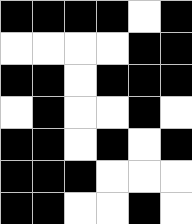[["black", "black", "black", "black", "white", "black"], ["white", "white", "white", "white", "black", "black"], ["black", "black", "white", "black", "black", "black"], ["white", "black", "white", "white", "black", "white"], ["black", "black", "white", "black", "white", "black"], ["black", "black", "black", "white", "white", "white"], ["black", "black", "white", "white", "black", "white"]]